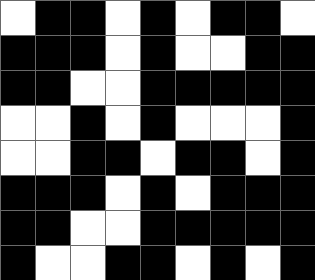[["white", "black", "black", "white", "black", "white", "black", "black", "white"], ["black", "black", "black", "white", "black", "white", "white", "black", "black"], ["black", "black", "white", "white", "black", "black", "black", "black", "black"], ["white", "white", "black", "white", "black", "white", "white", "white", "black"], ["white", "white", "black", "black", "white", "black", "black", "white", "black"], ["black", "black", "black", "white", "black", "white", "black", "black", "black"], ["black", "black", "white", "white", "black", "black", "black", "black", "black"], ["black", "white", "white", "black", "black", "white", "black", "white", "black"]]